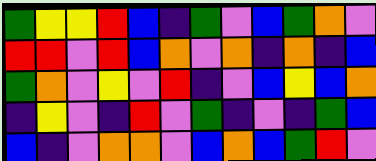[["green", "yellow", "yellow", "red", "blue", "indigo", "green", "violet", "blue", "green", "orange", "violet"], ["red", "red", "violet", "red", "blue", "orange", "violet", "orange", "indigo", "orange", "indigo", "blue"], ["green", "orange", "violet", "yellow", "violet", "red", "indigo", "violet", "blue", "yellow", "blue", "orange"], ["indigo", "yellow", "violet", "indigo", "red", "violet", "green", "indigo", "violet", "indigo", "green", "blue"], ["blue", "indigo", "violet", "orange", "orange", "violet", "blue", "orange", "blue", "green", "red", "violet"]]